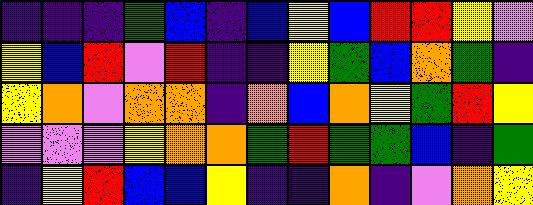[["indigo", "indigo", "indigo", "green", "blue", "indigo", "blue", "yellow", "blue", "red", "red", "yellow", "violet"], ["yellow", "blue", "red", "violet", "red", "indigo", "indigo", "yellow", "green", "blue", "orange", "green", "indigo"], ["yellow", "orange", "violet", "orange", "orange", "indigo", "orange", "blue", "orange", "yellow", "green", "red", "yellow"], ["violet", "violet", "violet", "yellow", "orange", "orange", "green", "red", "green", "green", "blue", "indigo", "green"], ["indigo", "yellow", "red", "blue", "blue", "yellow", "indigo", "indigo", "orange", "indigo", "violet", "orange", "yellow"]]